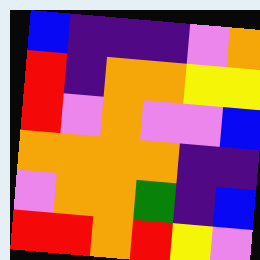[["blue", "indigo", "indigo", "indigo", "violet", "orange"], ["red", "indigo", "orange", "orange", "yellow", "yellow"], ["red", "violet", "orange", "violet", "violet", "blue"], ["orange", "orange", "orange", "orange", "indigo", "indigo"], ["violet", "orange", "orange", "green", "indigo", "blue"], ["red", "red", "orange", "red", "yellow", "violet"]]